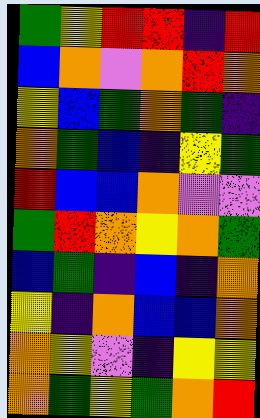[["green", "yellow", "red", "red", "indigo", "red"], ["blue", "orange", "violet", "orange", "red", "orange"], ["yellow", "blue", "green", "orange", "green", "indigo"], ["orange", "green", "blue", "indigo", "yellow", "green"], ["red", "blue", "blue", "orange", "violet", "violet"], ["green", "red", "orange", "yellow", "orange", "green"], ["blue", "green", "indigo", "blue", "indigo", "orange"], ["yellow", "indigo", "orange", "blue", "blue", "orange"], ["orange", "yellow", "violet", "indigo", "yellow", "yellow"], ["orange", "green", "yellow", "green", "orange", "red"]]